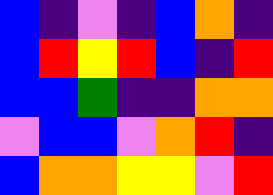[["blue", "indigo", "violet", "indigo", "blue", "orange", "indigo"], ["blue", "red", "yellow", "red", "blue", "indigo", "red"], ["blue", "blue", "green", "indigo", "indigo", "orange", "orange"], ["violet", "blue", "blue", "violet", "orange", "red", "indigo"], ["blue", "orange", "orange", "yellow", "yellow", "violet", "red"]]